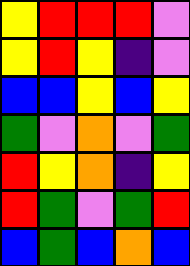[["yellow", "red", "red", "red", "violet"], ["yellow", "red", "yellow", "indigo", "violet"], ["blue", "blue", "yellow", "blue", "yellow"], ["green", "violet", "orange", "violet", "green"], ["red", "yellow", "orange", "indigo", "yellow"], ["red", "green", "violet", "green", "red"], ["blue", "green", "blue", "orange", "blue"]]